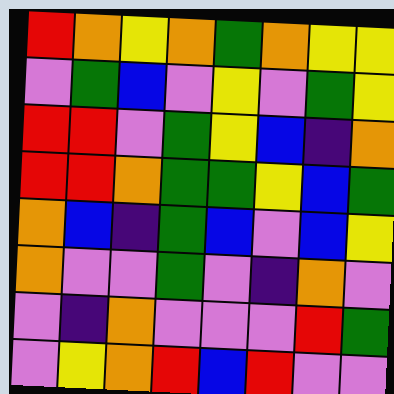[["red", "orange", "yellow", "orange", "green", "orange", "yellow", "yellow"], ["violet", "green", "blue", "violet", "yellow", "violet", "green", "yellow"], ["red", "red", "violet", "green", "yellow", "blue", "indigo", "orange"], ["red", "red", "orange", "green", "green", "yellow", "blue", "green"], ["orange", "blue", "indigo", "green", "blue", "violet", "blue", "yellow"], ["orange", "violet", "violet", "green", "violet", "indigo", "orange", "violet"], ["violet", "indigo", "orange", "violet", "violet", "violet", "red", "green"], ["violet", "yellow", "orange", "red", "blue", "red", "violet", "violet"]]